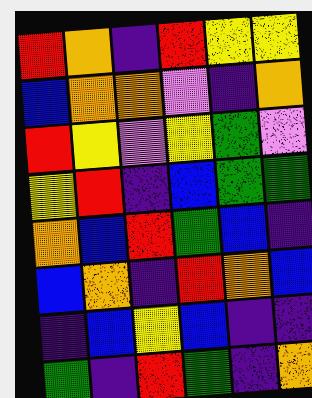[["red", "orange", "indigo", "red", "yellow", "yellow"], ["blue", "orange", "orange", "violet", "indigo", "orange"], ["red", "yellow", "violet", "yellow", "green", "violet"], ["yellow", "red", "indigo", "blue", "green", "green"], ["orange", "blue", "red", "green", "blue", "indigo"], ["blue", "orange", "indigo", "red", "orange", "blue"], ["indigo", "blue", "yellow", "blue", "indigo", "indigo"], ["green", "indigo", "red", "green", "indigo", "orange"]]